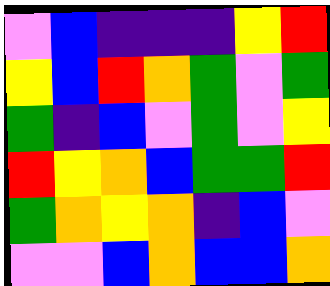[["violet", "blue", "indigo", "indigo", "indigo", "yellow", "red"], ["yellow", "blue", "red", "orange", "green", "violet", "green"], ["green", "indigo", "blue", "violet", "green", "violet", "yellow"], ["red", "yellow", "orange", "blue", "green", "green", "red"], ["green", "orange", "yellow", "orange", "indigo", "blue", "violet"], ["violet", "violet", "blue", "orange", "blue", "blue", "orange"]]